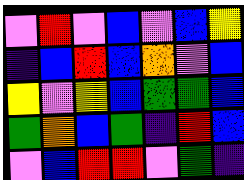[["violet", "red", "violet", "blue", "violet", "blue", "yellow"], ["indigo", "blue", "red", "blue", "orange", "violet", "blue"], ["yellow", "violet", "yellow", "blue", "green", "green", "blue"], ["green", "orange", "blue", "green", "indigo", "red", "blue"], ["violet", "blue", "red", "red", "violet", "green", "indigo"]]